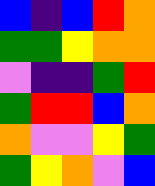[["blue", "indigo", "blue", "red", "orange"], ["green", "green", "yellow", "orange", "orange"], ["violet", "indigo", "indigo", "green", "red"], ["green", "red", "red", "blue", "orange"], ["orange", "violet", "violet", "yellow", "green"], ["green", "yellow", "orange", "violet", "blue"]]